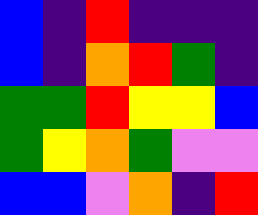[["blue", "indigo", "red", "indigo", "indigo", "indigo"], ["blue", "indigo", "orange", "red", "green", "indigo"], ["green", "green", "red", "yellow", "yellow", "blue"], ["green", "yellow", "orange", "green", "violet", "violet"], ["blue", "blue", "violet", "orange", "indigo", "red"]]